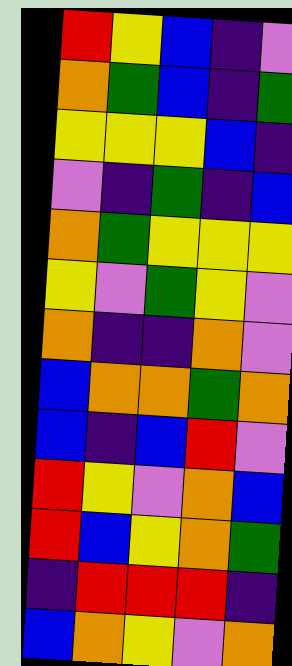[["red", "yellow", "blue", "indigo", "violet"], ["orange", "green", "blue", "indigo", "green"], ["yellow", "yellow", "yellow", "blue", "indigo"], ["violet", "indigo", "green", "indigo", "blue"], ["orange", "green", "yellow", "yellow", "yellow"], ["yellow", "violet", "green", "yellow", "violet"], ["orange", "indigo", "indigo", "orange", "violet"], ["blue", "orange", "orange", "green", "orange"], ["blue", "indigo", "blue", "red", "violet"], ["red", "yellow", "violet", "orange", "blue"], ["red", "blue", "yellow", "orange", "green"], ["indigo", "red", "red", "red", "indigo"], ["blue", "orange", "yellow", "violet", "orange"]]